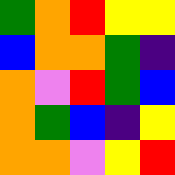[["green", "orange", "red", "yellow", "yellow"], ["blue", "orange", "orange", "green", "indigo"], ["orange", "violet", "red", "green", "blue"], ["orange", "green", "blue", "indigo", "yellow"], ["orange", "orange", "violet", "yellow", "red"]]